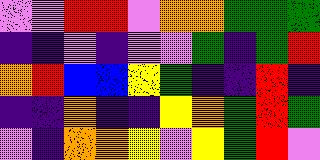[["violet", "violet", "red", "red", "violet", "orange", "orange", "green", "green", "green"], ["indigo", "indigo", "violet", "indigo", "violet", "violet", "green", "indigo", "green", "red"], ["orange", "red", "blue", "blue", "yellow", "green", "indigo", "indigo", "red", "indigo"], ["indigo", "indigo", "orange", "indigo", "indigo", "yellow", "orange", "green", "red", "green"], ["violet", "indigo", "orange", "orange", "yellow", "violet", "yellow", "green", "red", "violet"]]